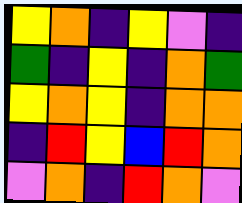[["yellow", "orange", "indigo", "yellow", "violet", "indigo"], ["green", "indigo", "yellow", "indigo", "orange", "green"], ["yellow", "orange", "yellow", "indigo", "orange", "orange"], ["indigo", "red", "yellow", "blue", "red", "orange"], ["violet", "orange", "indigo", "red", "orange", "violet"]]